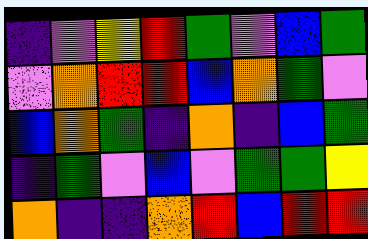[["indigo", "violet", "yellow", "red", "green", "violet", "blue", "green"], ["violet", "orange", "red", "red", "blue", "orange", "green", "violet"], ["blue", "orange", "green", "indigo", "orange", "indigo", "blue", "green"], ["indigo", "green", "violet", "blue", "violet", "green", "green", "yellow"], ["orange", "indigo", "indigo", "orange", "red", "blue", "red", "red"]]